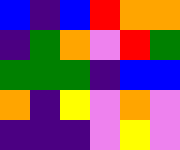[["blue", "indigo", "blue", "red", "orange", "orange"], ["indigo", "green", "orange", "violet", "red", "green"], ["green", "green", "green", "indigo", "blue", "blue"], ["orange", "indigo", "yellow", "violet", "orange", "violet"], ["indigo", "indigo", "indigo", "violet", "yellow", "violet"]]